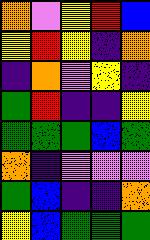[["orange", "violet", "yellow", "red", "blue"], ["yellow", "red", "yellow", "indigo", "orange"], ["indigo", "orange", "violet", "yellow", "indigo"], ["green", "red", "indigo", "indigo", "yellow"], ["green", "green", "green", "blue", "green"], ["orange", "indigo", "violet", "violet", "violet"], ["green", "blue", "indigo", "indigo", "orange"], ["yellow", "blue", "green", "green", "green"]]